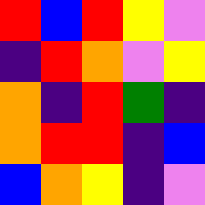[["red", "blue", "red", "yellow", "violet"], ["indigo", "red", "orange", "violet", "yellow"], ["orange", "indigo", "red", "green", "indigo"], ["orange", "red", "red", "indigo", "blue"], ["blue", "orange", "yellow", "indigo", "violet"]]